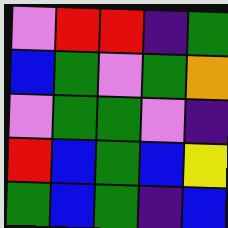[["violet", "red", "red", "indigo", "green"], ["blue", "green", "violet", "green", "orange"], ["violet", "green", "green", "violet", "indigo"], ["red", "blue", "green", "blue", "yellow"], ["green", "blue", "green", "indigo", "blue"]]